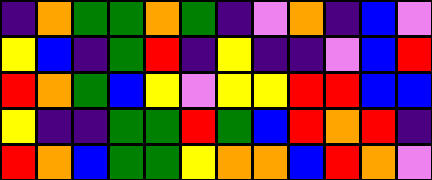[["indigo", "orange", "green", "green", "orange", "green", "indigo", "violet", "orange", "indigo", "blue", "violet"], ["yellow", "blue", "indigo", "green", "red", "indigo", "yellow", "indigo", "indigo", "violet", "blue", "red"], ["red", "orange", "green", "blue", "yellow", "violet", "yellow", "yellow", "red", "red", "blue", "blue"], ["yellow", "indigo", "indigo", "green", "green", "red", "green", "blue", "red", "orange", "red", "indigo"], ["red", "orange", "blue", "green", "green", "yellow", "orange", "orange", "blue", "red", "orange", "violet"]]